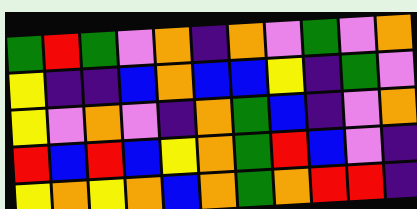[["green", "red", "green", "violet", "orange", "indigo", "orange", "violet", "green", "violet", "orange"], ["yellow", "indigo", "indigo", "blue", "orange", "blue", "blue", "yellow", "indigo", "green", "violet"], ["yellow", "violet", "orange", "violet", "indigo", "orange", "green", "blue", "indigo", "violet", "orange"], ["red", "blue", "red", "blue", "yellow", "orange", "green", "red", "blue", "violet", "indigo"], ["yellow", "orange", "yellow", "orange", "blue", "orange", "green", "orange", "red", "red", "indigo"]]